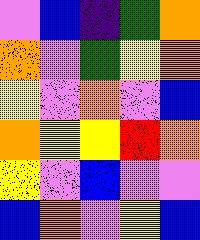[["violet", "blue", "indigo", "green", "orange"], ["orange", "violet", "green", "yellow", "orange"], ["yellow", "violet", "orange", "violet", "blue"], ["orange", "yellow", "yellow", "red", "orange"], ["yellow", "violet", "blue", "violet", "violet"], ["blue", "orange", "violet", "yellow", "blue"]]